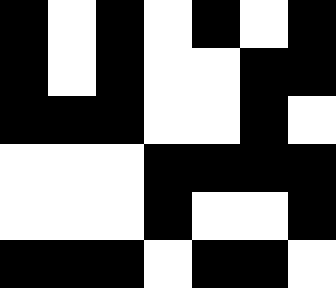[["black", "white", "black", "white", "black", "white", "black"], ["black", "white", "black", "white", "white", "black", "black"], ["black", "black", "black", "white", "white", "black", "white"], ["white", "white", "white", "black", "black", "black", "black"], ["white", "white", "white", "black", "white", "white", "black"], ["black", "black", "black", "white", "black", "black", "white"]]